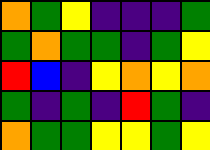[["orange", "green", "yellow", "indigo", "indigo", "indigo", "green"], ["green", "orange", "green", "green", "indigo", "green", "yellow"], ["red", "blue", "indigo", "yellow", "orange", "yellow", "orange"], ["green", "indigo", "green", "indigo", "red", "green", "indigo"], ["orange", "green", "green", "yellow", "yellow", "green", "yellow"]]